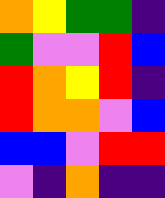[["orange", "yellow", "green", "green", "indigo"], ["green", "violet", "violet", "red", "blue"], ["red", "orange", "yellow", "red", "indigo"], ["red", "orange", "orange", "violet", "blue"], ["blue", "blue", "violet", "red", "red"], ["violet", "indigo", "orange", "indigo", "indigo"]]